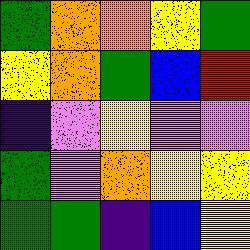[["green", "orange", "orange", "yellow", "green"], ["yellow", "orange", "green", "blue", "red"], ["indigo", "violet", "yellow", "violet", "violet"], ["green", "violet", "orange", "yellow", "yellow"], ["green", "green", "indigo", "blue", "yellow"]]